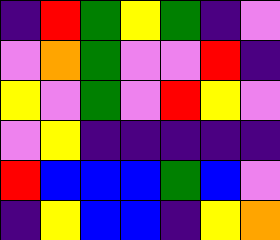[["indigo", "red", "green", "yellow", "green", "indigo", "violet"], ["violet", "orange", "green", "violet", "violet", "red", "indigo"], ["yellow", "violet", "green", "violet", "red", "yellow", "violet"], ["violet", "yellow", "indigo", "indigo", "indigo", "indigo", "indigo"], ["red", "blue", "blue", "blue", "green", "blue", "violet"], ["indigo", "yellow", "blue", "blue", "indigo", "yellow", "orange"]]